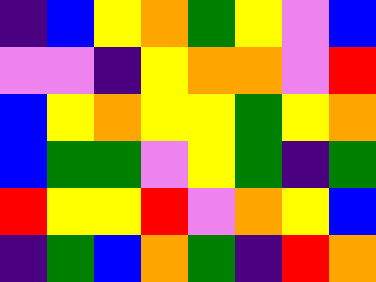[["indigo", "blue", "yellow", "orange", "green", "yellow", "violet", "blue"], ["violet", "violet", "indigo", "yellow", "orange", "orange", "violet", "red"], ["blue", "yellow", "orange", "yellow", "yellow", "green", "yellow", "orange"], ["blue", "green", "green", "violet", "yellow", "green", "indigo", "green"], ["red", "yellow", "yellow", "red", "violet", "orange", "yellow", "blue"], ["indigo", "green", "blue", "orange", "green", "indigo", "red", "orange"]]